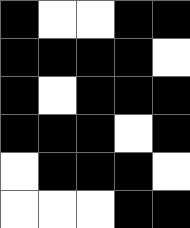[["black", "white", "white", "black", "black"], ["black", "black", "black", "black", "white"], ["black", "white", "black", "black", "black"], ["black", "black", "black", "white", "black"], ["white", "black", "black", "black", "white"], ["white", "white", "white", "black", "black"]]